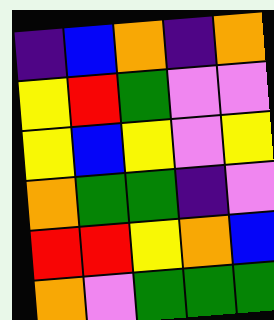[["indigo", "blue", "orange", "indigo", "orange"], ["yellow", "red", "green", "violet", "violet"], ["yellow", "blue", "yellow", "violet", "yellow"], ["orange", "green", "green", "indigo", "violet"], ["red", "red", "yellow", "orange", "blue"], ["orange", "violet", "green", "green", "green"]]